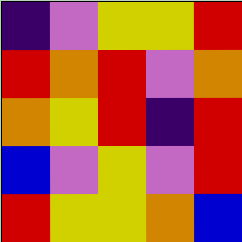[["indigo", "violet", "yellow", "yellow", "red"], ["red", "orange", "red", "violet", "orange"], ["orange", "yellow", "red", "indigo", "red"], ["blue", "violet", "yellow", "violet", "red"], ["red", "yellow", "yellow", "orange", "blue"]]